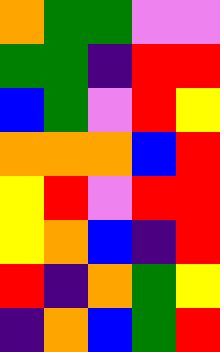[["orange", "green", "green", "violet", "violet"], ["green", "green", "indigo", "red", "red"], ["blue", "green", "violet", "red", "yellow"], ["orange", "orange", "orange", "blue", "red"], ["yellow", "red", "violet", "red", "red"], ["yellow", "orange", "blue", "indigo", "red"], ["red", "indigo", "orange", "green", "yellow"], ["indigo", "orange", "blue", "green", "red"]]